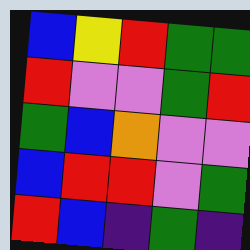[["blue", "yellow", "red", "green", "green"], ["red", "violet", "violet", "green", "red"], ["green", "blue", "orange", "violet", "violet"], ["blue", "red", "red", "violet", "green"], ["red", "blue", "indigo", "green", "indigo"]]